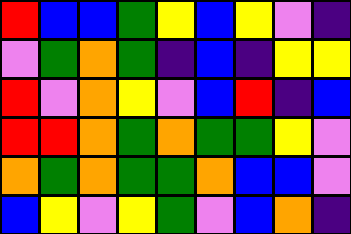[["red", "blue", "blue", "green", "yellow", "blue", "yellow", "violet", "indigo"], ["violet", "green", "orange", "green", "indigo", "blue", "indigo", "yellow", "yellow"], ["red", "violet", "orange", "yellow", "violet", "blue", "red", "indigo", "blue"], ["red", "red", "orange", "green", "orange", "green", "green", "yellow", "violet"], ["orange", "green", "orange", "green", "green", "orange", "blue", "blue", "violet"], ["blue", "yellow", "violet", "yellow", "green", "violet", "blue", "orange", "indigo"]]